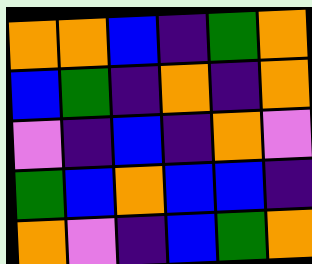[["orange", "orange", "blue", "indigo", "green", "orange"], ["blue", "green", "indigo", "orange", "indigo", "orange"], ["violet", "indigo", "blue", "indigo", "orange", "violet"], ["green", "blue", "orange", "blue", "blue", "indigo"], ["orange", "violet", "indigo", "blue", "green", "orange"]]